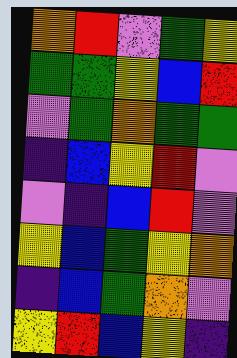[["orange", "red", "violet", "green", "yellow"], ["green", "green", "yellow", "blue", "red"], ["violet", "green", "orange", "green", "green"], ["indigo", "blue", "yellow", "red", "violet"], ["violet", "indigo", "blue", "red", "violet"], ["yellow", "blue", "green", "yellow", "orange"], ["indigo", "blue", "green", "orange", "violet"], ["yellow", "red", "blue", "yellow", "indigo"]]